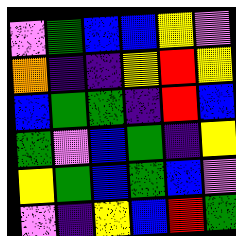[["violet", "green", "blue", "blue", "yellow", "violet"], ["orange", "indigo", "indigo", "yellow", "red", "yellow"], ["blue", "green", "green", "indigo", "red", "blue"], ["green", "violet", "blue", "green", "indigo", "yellow"], ["yellow", "green", "blue", "green", "blue", "violet"], ["violet", "indigo", "yellow", "blue", "red", "green"]]